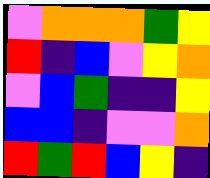[["violet", "orange", "orange", "orange", "green", "yellow"], ["red", "indigo", "blue", "violet", "yellow", "orange"], ["violet", "blue", "green", "indigo", "indigo", "yellow"], ["blue", "blue", "indigo", "violet", "violet", "orange"], ["red", "green", "red", "blue", "yellow", "indigo"]]